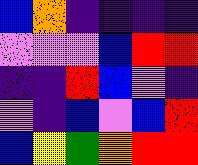[["blue", "orange", "indigo", "indigo", "indigo", "indigo"], ["violet", "violet", "violet", "blue", "red", "red"], ["indigo", "indigo", "red", "blue", "violet", "indigo"], ["violet", "indigo", "blue", "violet", "blue", "red"], ["blue", "yellow", "green", "orange", "red", "red"]]